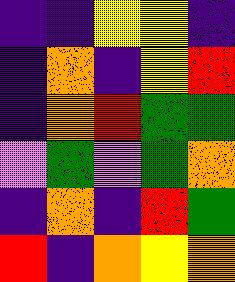[["indigo", "indigo", "yellow", "yellow", "indigo"], ["indigo", "orange", "indigo", "yellow", "red"], ["indigo", "orange", "red", "green", "green"], ["violet", "green", "violet", "green", "orange"], ["indigo", "orange", "indigo", "red", "green"], ["red", "indigo", "orange", "yellow", "orange"]]